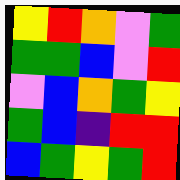[["yellow", "red", "orange", "violet", "green"], ["green", "green", "blue", "violet", "red"], ["violet", "blue", "orange", "green", "yellow"], ["green", "blue", "indigo", "red", "red"], ["blue", "green", "yellow", "green", "red"]]